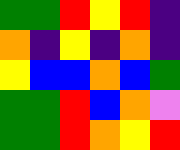[["green", "green", "red", "yellow", "red", "indigo"], ["orange", "indigo", "yellow", "indigo", "orange", "indigo"], ["yellow", "blue", "blue", "orange", "blue", "green"], ["green", "green", "red", "blue", "orange", "violet"], ["green", "green", "red", "orange", "yellow", "red"]]